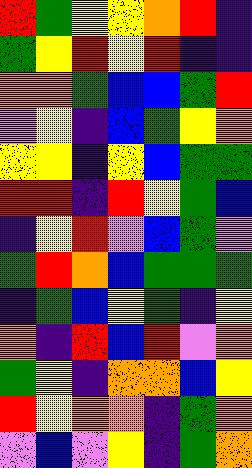[["red", "green", "yellow", "yellow", "orange", "red", "indigo"], ["green", "yellow", "red", "yellow", "red", "indigo", "indigo"], ["orange", "orange", "green", "blue", "blue", "green", "red"], ["violet", "yellow", "indigo", "blue", "green", "yellow", "orange"], ["yellow", "yellow", "indigo", "yellow", "blue", "green", "green"], ["red", "red", "indigo", "red", "yellow", "green", "blue"], ["indigo", "yellow", "red", "violet", "blue", "green", "violet"], ["green", "red", "orange", "blue", "green", "green", "green"], ["indigo", "green", "blue", "yellow", "green", "indigo", "yellow"], ["orange", "indigo", "red", "blue", "red", "violet", "orange"], ["green", "yellow", "indigo", "orange", "orange", "blue", "yellow"], ["red", "yellow", "orange", "orange", "indigo", "green", "orange"], ["violet", "blue", "violet", "yellow", "indigo", "green", "orange"]]